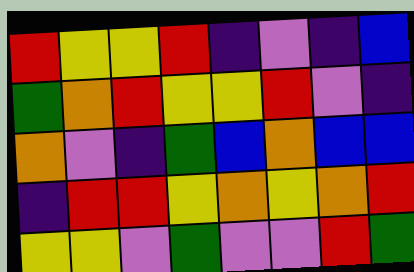[["red", "yellow", "yellow", "red", "indigo", "violet", "indigo", "blue"], ["green", "orange", "red", "yellow", "yellow", "red", "violet", "indigo"], ["orange", "violet", "indigo", "green", "blue", "orange", "blue", "blue"], ["indigo", "red", "red", "yellow", "orange", "yellow", "orange", "red"], ["yellow", "yellow", "violet", "green", "violet", "violet", "red", "green"]]